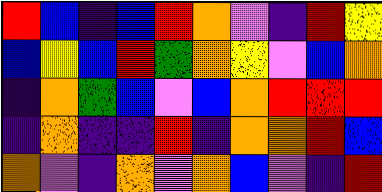[["red", "blue", "indigo", "blue", "red", "orange", "violet", "indigo", "red", "yellow"], ["blue", "yellow", "blue", "red", "green", "orange", "yellow", "violet", "blue", "orange"], ["indigo", "orange", "green", "blue", "violet", "blue", "orange", "red", "red", "red"], ["indigo", "orange", "indigo", "indigo", "red", "indigo", "orange", "orange", "red", "blue"], ["orange", "violet", "indigo", "orange", "violet", "orange", "blue", "violet", "indigo", "red"]]